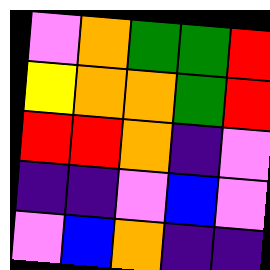[["violet", "orange", "green", "green", "red"], ["yellow", "orange", "orange", "green", "red"], ["red", "red", "orange", "indigo", "violet"], ["indigo", "indigo", "violet", "blue", "violet"], ["violet", "blue", "orange", "indigo", "indigo"]]